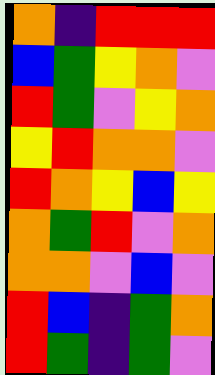[["orange", "indigo", "red", "red", "red"], ["blue", "green", "yellow", "orange", "violet"], ["red", "green", "violet", "yellow", "orange"], ["yellow", "red", "orange", "orange", "violet"], ["red", "orange", "yellow", "blue", "yellow"], ["orange", "green", "red", "violet", "orange"], ["orange", "orange", "violet", "blue", "violet"], ["red", "blue", "indigo", "green", "orange"], ["red", "green", "indigo", "green", "violet"]]